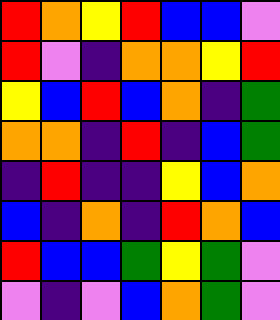[["red", "orange", "yellow", "red", "blue", "blue", "violet"], ["red", "violet", "indigo", "orange", "orange", "yellow", "red"], ["yellow", "blue", "red", "blue", "orange", "indigo", "green"], ["orange", "orange", "indigo", "red", "indigo", "blue", "green"], ["indigo", "red", "indigo", "indigo", "yellow", "blue", "orange"], ["blue", "indigo", "orange", "indigo", "red", "orange", "blue"], ["red", "blue", "blue", "green", "yellow", "green", "violet"], ["violet", "indigo", "violet", "blue", "orange", "green", "violet"]]